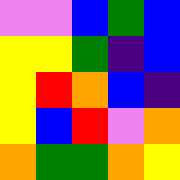[["violet", "violet", "blue", "green", "blue"], ["yellow", "yellow", "green", "indigo", "blue"], ["yellow", "red", "orange", "blue", "indigo"], ["yellow", "blue", "red", "violet", "orange"], ["orange", "green", "green", "orange", "yellow"]]